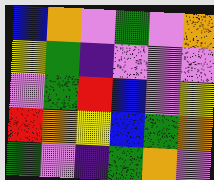[["blue", "orange", "violet", "green", "violet", "orange"], ["yellow", "green", "indigo", "violet", "violet", "violet"], ["violet", "green", "red", "blue", "violet", "yellow"], ["red", "orange", "yellow", "blue", "green", "orange"], ["green", "violet", "indigo", "green", "orange", "violet"]]